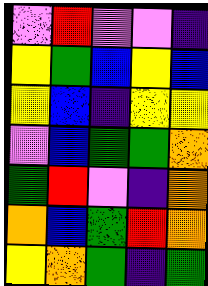[["violet", "red", "violet", "violet", "indigo"], ["yellow", "green", "blue", "yellow", "blue"], ["yellow", "blue", "indigo", "yellow", "yellow"], ["violet", "blue", "green", "green", "orange"], ["green", "red", "violet", "indigo", "orange"], ["orange", "blue", "green", "red", "orange"], ["yellow", "orange", "green", "indigo", "green"]]